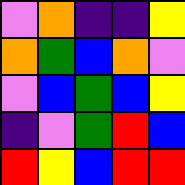[["violet", "orange", "indigo", "indigo", "yellow"], ["orange", "green", "blue", "orange", "violet"], ["violet", "blue", "green", "blue", "yellow"], ["indigo", "violet", "green", "red", "blue"], ["red", "yellow", "blue", "red", "red"]]